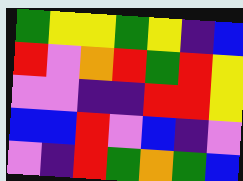[["green", "yellow", "yellow", "green", "yellow", "indigo", "blue"], ["red", "violet", "orange", "red", "green", "red", "yellow"], ["violet", "violet", "indigo", "indigo", "red", "red", "yellow"], ["blue", "blue", "red", "violet", "blue", "indigo", "violet"], ["violet", "indigo", "red", "green", "orange", "green", "blue"]]